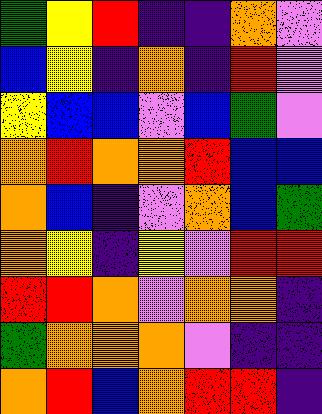[["green", "yellow", "red", "indigo", "indigo", "orange", "violet"], ["blue", "yellow", "indigo", "orange", "indigo", "red", "violet"], ["yellow", "blue", "blue", "violet", "blue", "green", "violet"], ["orange", "red", "orange", "orange", "red", "blue", "blue"], ["orange", "blue", "indigo", "violet", "orange", "blue", "green"], ["orange", "yellow", "indigo", "yellow", "violet", "red", "red"], ["red", "red", "orange", "violet", "orange", "orange", "indigo"], ["green", "orange", "orange", "orange", "violet", "indigo", "indigo"], ["orange", "red", "blue", "orange", "red", "red", "indigo"]]